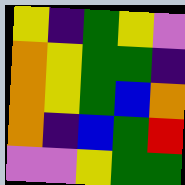[["yellow", "indigo", "green", "yellow", "violet"], ["orange", "yellow", "green", "green", "indigo"], ["orange", "yellow", "green", "blue", "orange"], ["orange", "indigo", "blue", "green", "red"], ["violet", "violet", "yellow", "green", "green"]]